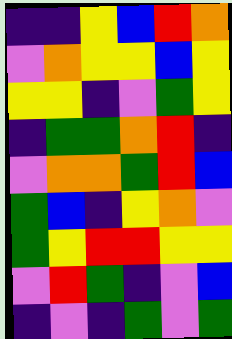[["indigo", "indigo", "yellow", "blue", "red", "orange"], ["violet", "orange", "yellow", "yellow", "blue", "yellow"], ["yellow", "yellow", "indigo", "violet", "green", "yellow"], ["indigo", "green", "green", "orange", "red", "indigo"], ["violet", "orange", "orange", "green", "red", "blue"], ["green", "blue", "indigo", "yellow", "orange", "violet"], ["green", "yellow", "red", "red", "yellow", "yellow"], ["violet", "red", "green", "indigo", "violet", "blue"], ["indigo", "violet", "indigo", "green", "violet", "green"]]